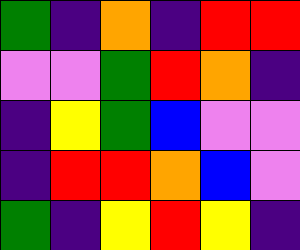[["green", "indigo", "orange", "indigo", "red", "red"], ["violet", "violet", "green", "red", "orange", "indigo"], ["indigo", "yellow", "green", "blue", "violet", "violet"], ["indigo", "red", "red", "orange", "blue", "violet"], ["green", "indigo", "yellow", "red", "yellow", "indigo"]]